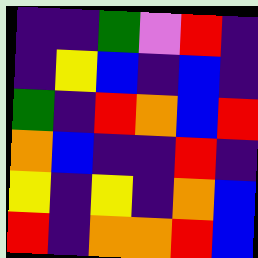[["indigo", "indigo", "green", "violet", "red", "indigo"], ["indigo", "yellow", "blue", "indigo", "blue", "indigo"], ["green", "indigo", "red", "orange", "blue", "red"], ["orange", "blue", "indigo", "indigo", "red", "indigo"], ["yellow", "indigo", "yellow", "indigo", "orange", "blue"], ["red", "indigo", "orange", "orange", "red", "blue"]]